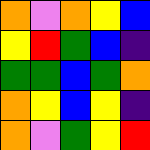[["orange", "violet", "orange", "yellow", "blue"], ["yellow", "red", "green", "blue", "indigo"], ["green", "green", "blue", "green", "orange"], ["orange", "yellow", "blue", "yellow", "indigo"], ["orange", "violet", "green", "yellow", "red"]]